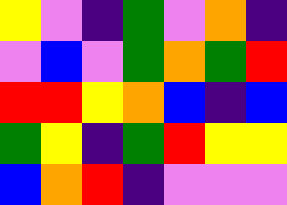[["yellow", "violet", "indigo", "green", "violet", "orange", "indigo"], ["violet", "blue", "violet", "green", "orange", "green", "red"], ["red", "red", "yellow", "orange", "blue", "indigo", "blue"], ["green", "yellow", "indigo", "green", "red", "yellow", "yellow"], ["blue", "orange", "red", "indigo", "violet", "violet", "violet"]]